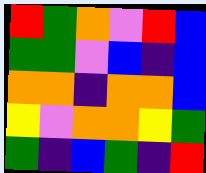[["red", "green", "orange", "violet", "red", "blue"], ["green", "green", "violet", "blue", "indigo", "blue"], ["orange", "orange", "indigo", "orange", "orange", "blue"], ["yellow", "violet", "orange", "orange", "yellow", "green"], ["green", "indigo", "blue", "green", "indigo", "red"]]